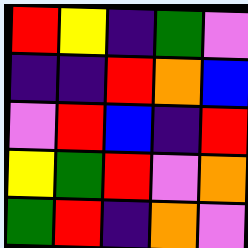[["red", "yellow", "indigo", "green", "violet"], ["indigo", "indigo", "red", "orange", "blue"], ["violet", "red", "blue", "indigo", "red"], ["yellow", "green", "red", "violet", "orange"], ["green", "red", "indigo", "orange", "violet"]]